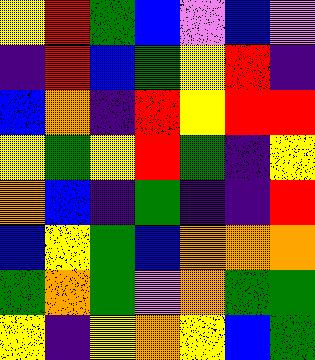[["yellow", "red", "green", "blue", "violet", "blue", "violet"], ["indigo", "red", "blue", "green", "yellow", "red", "indigo"], ["blue", "orange", "indigo", "red", "yellow", "red", "red"], ["yellow", "green", "yellow", "red", "green", "indigo", "yellow"], ["orange", "blue", "indigo", "green", "indigo", "indigo", "red"], ["blue", "yellow", "green", "blue", "orange", "orange", "orange"], ["green", "orange", "green", "violet", "orange", "green", "green"], ["yellow", "indigo", "yellow", "orange", "yellow", "blue", "green"]]